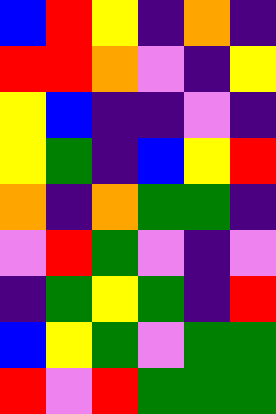[["blue", "red", "yellow", "indigo", "orange", "indigo"], ["red", "red", "orange", "violet", "indigo", "yellow"], ["yellow", "blue", "indigo", "indigo", "violet", "indigo"], ["yellow", "green", "indigo", "blue", "yellow", "red"], ["orange", "indigo", "orange", "green", "green", "indigo"], ["violet", "red", "green", "violet", "indigo", "violet"], ["indigo", "green", "yellow", "green", "indigo", "red"], ["blue", "yellow", "green", "violet", "green", "green"], ["red", "violet", "red", "green", "green", "green"]]